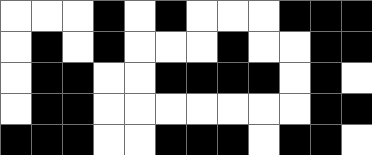[["white", "white", "white", "black", "white", "black", "white", "white", "white", "black", "black", "black"], ["white", "black", "white", "black", "white", "white", "white", "black", "white", "white", "black", "black"], ["white", "black", "black", "white", "white", "black", "black", "black", "black", "white", "black", "white"], ["white", "black", "black", "white", "white", "white", "white", "white", "white", "white", "black", "black"], ["black", "black", "black", "white", "white", "black", "black", "black", "white", "black", "black", "white"]]